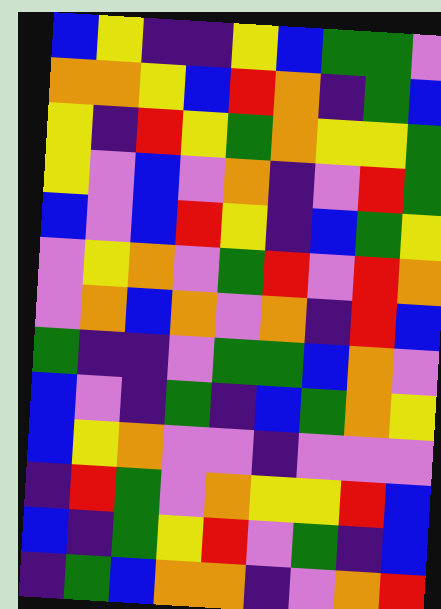[["blue", "yellow", "indigo", "indigo", "yellow", "blue", "green", "green", "violet"], ["orange", "orange", "yellow", "blue", "red", "orange", "indigo", "green", "blue"], ["yellow", "indigo", "red", "yellow", "green", "orange", "yellow", "yellow", "green"], ["yellow", "violet", "blue", "violet", "orange", "indigo", "violet", "red", "green"], ["blue", "violet", "blue", "red", "yellow", "indigo", "blue", "green", "yellow"], ["violet", "yellow", "orange", "violet", "green", "red", "violet", "red", "orange"], ["violet", "orange", "blue", "orange", "violet", "orange", "indigo", "red", "blue"], ["green", "indigo", "indigo", "violet", "green", "green", "blue", "orange", "violet"], ["blue", "violet", "indigo", "green", "indigo", "blue", "green", "orange", "yellow"], ["blue", "yellow", "orange", "violet", "violet", "indigo", "violet", "violet", "violet"], ["indigo", "red", "green", "violet", "orange", "yellow", "yellow", "red", "blue"], ["blue", "indigo", "green", "yellow", "red", "violet", "green", "indigo", "blue"], ["indigo", "green", "blue", "orange", "orange", "indigo", "violet", "orange", "red"]]